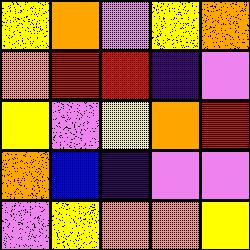[["yellow", "orange", "violet", "yellow", "orange"], ["orange", "red", "red", "indigo", "violet"], ["yellow", "violet", "yellow", "orange", "red"], ["orange", "blue", "indigo", "violet", "violet"], ["violet", "yellow", "orange", "orange", "yellow"]]